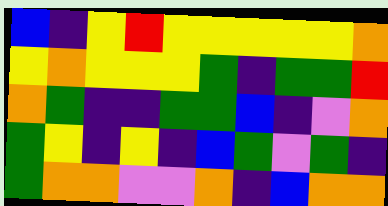[["blue", "indigo", "yellow", "red", "yellow", "yellow", "yellow", "yellow", "yellow", "orange"], ["yellow", "orange", "yellow", "yellow", "yellow", "green", "indigo", "green", "green", "red"], ["orange", "green", "indigo", "indigo", "green", "green", "blue", "indigo", "violet", "orange"], ["green", "yellow", "indigo", "yellow", "indigo", "blue", "green", "violet", "green", "indigo"], ["green", "orange", "orange", "violet", "violet", "orange", "indigo", "blue", "orange", "orange"]]